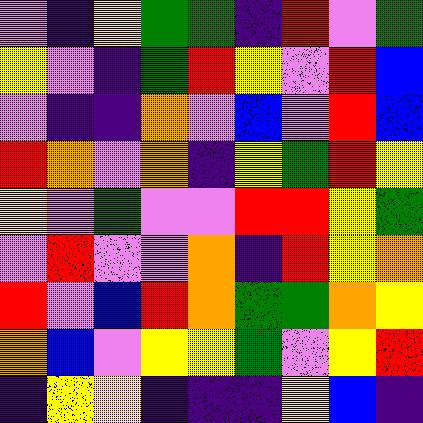[["violet", "indigo", "yellow", "green", "green", "indigo", "red", "violet", "green"], ["yellow", "violet", "indigo", "green", "red", "yellow", "violet", "red", "blue"], ["violet", "indigo", "indigo", "orange", "violet", "blue", "violet", "red", "blue"], ["red", "orange", "violet", "orange", "indigo", "yellow", "green", "red", "yellow"], ["yellow", "violet", "green", "violet", "violet", "red", "red", "yellow", "green"], ["violet", "red", "violet", "violet", "orange", "indigo", "red", "yellow", "orange"], ["red", "violet", "blue", "red", "orange", "green", "green", "orange", "yellow"], ["orange", "blue", "violet", "yellow", "yellow", "green", "violet", "yellow", "red"], ["indigo", "yellow", "yellow", "indigo", "indigo", "indigo", "yellow", "blue", "indigo"]]